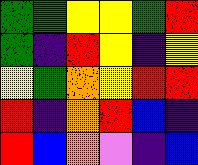[["green", "green", "yellow", "yellow", "green", "red"], ["green", "indigo", "red", "yellow", "indigo", "yellow"], ["yellow", "green", "orange", "yellow", "red", "red"], ["red", "indigo", "orange", "red", "blue", "indigo"], ["red", "blue", "orange", "violet", "indigo", "blue"]]